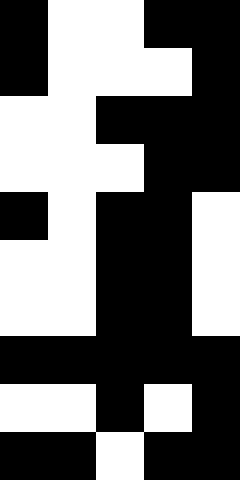[["black", "white", "white", "black", "black"], ["black", "white", "white", "white", "black"], ["white", "white", "black", "black", "black"], ["white", "white", "white", "black", "black"], ["black", "white", "black", "black", "white"], ["white", "white", "black", "black", "white"], ["white", "white", "black", "black", "white"], ["black", "black", "black", "black", "black"], ["white", "white", "black", "white", "black"], ["black", "black", "white", "black", "black"]]